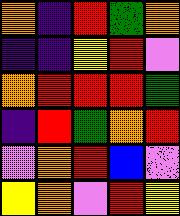[["orange", "indigo", "red", "green", "orange"], ["indigo", "indigo", "yellow", "red", "violet"], ["orange", "red", "red", "red", "green"], ["indigo", "red", "green", "orange", "red"], ["violet", "orange", "red", "blue", "violet"], ["yellow", "orange", "violet", "red", "yellow"]]